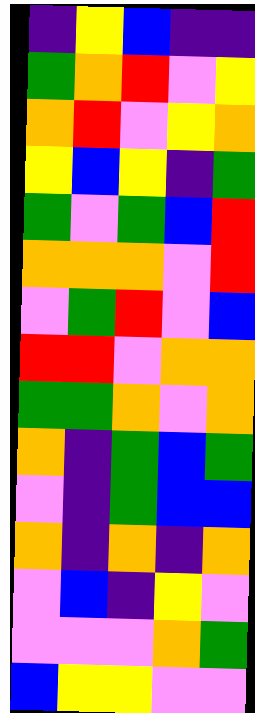[["indigo", "yellow", "blue", "indigo", "indigo"], ["green", "orange", "red", "violet", "yellow"], ["orange", "red", "violet", "yellow", "orange"], ["yellow", "blue", "yellow", "indigo", "green"], ["green", "violet", "green", "blue", "red"], ["orange", "orange", "orange", "violet", "red"], ["violet", "green", "red", "violet", "blue"], ["red", "red", "violet", "orange", "orange"], ["green", "green", "orange", "violet", "orange"], ["orange", "indigo", "green", "blue", "green"], ["violet", "indigo", "green", "blue", "blue"], ["orange", "indigo", "orange", "indigo", "orange"], ["violet", "blue", "indigo", "yellow", "violet"], ["violet", "violet", "violet", "orange", "green"], ["blue", "yellow", "yellow", "violet", "violet"]]